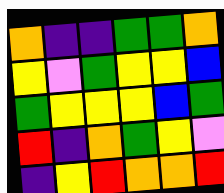[["orange", "indigo", "indigo", "green", "green", "orange"], ["yellow", "violet", "green", "yellow", "yellow", "blue"], ["green", "yellow", "yellow", "yellow", "blue", "green"], ["red", "indigo", "orange", "green", "yellow", "violet"], ["indigo", "yellow", "red", "orange", "orange", "red"]]